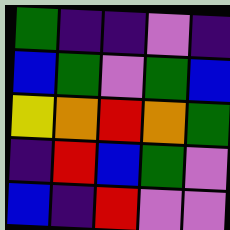[["green", "indigo", "indigo", "violet", "indigo"], ["blue", "green", "violet", "green", "blue"], ["yellow", "orange", "red", "orange", "green"], ["indigo", "red", "blue", "green", "violet"], ["blue", "indigo", "red", "violet", "violet"]]